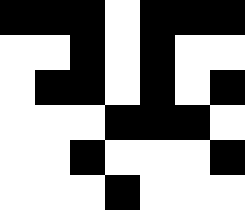[["black", "black", "black", "white", "black", "black", "black"], ["white", "white", "black", "white", "black", "white", "white"], ["white", "black", "black", "white", "black", "white", "black"], ["white", "white", "white", "black", "black", "black", "white"], ["white", "white", "black", "white", "white", "white", "black"], ["white", "white", "white", "black", "white", "white", "white"]]